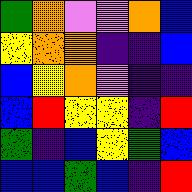[["green", "orange", "violet", "violet", "orange", "blue"], ["yellow", "orange", "orange", "indigo", "indigo", "blue"], ["blue", "yellow", "orange", "violet", "indigo", "indigo"], ["blue", "red", "yellow", "yellow", "indigo", "red"], ["green", "indigo", "blue", "yellow", "green", "blue"], ["blue", "blue", "green", "blue", "indigo", "red"]]